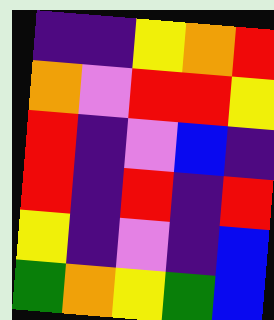[["indigo", "indigo", "yellow", "orange", "red"], ["orange", "violet", "red", "red", "yellow"], ["red", "indigo", "violet", "blue", "indigo"], ["red", "indigo", "red", "indigo", "red"], ["yellow", "indigo", "violet", "indigo", "blue"], ["green", "orange", "yellow", "green", "blue"]]